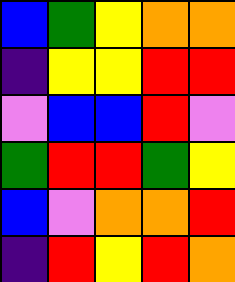[["blue", "green", "yellow", "orange", "orange"], ["indigo", "yellow", "yellow", "red", "red"], ["violet", "blue", "blue", "red", "violet"], ["green", "red", "red", "green", "yellow"], ["blue", "violet", "orange", "orange", "red"], ["indigo", "red", "yellow", "red", "orange"]]